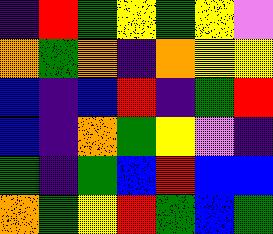[["indigo", "red", "green", "yellow", "green", "yellow", "violet"], ["orange", "green", "orange", "indigo", "orange", "yellow", "yellow"], ["blue", "indigo", "blue", "red", "indigo", "green", "red"], ["blue", "indigo", "orange", "green", "yellow", "violet", "indigo"], ["green", "indigo", "green", "blue", "red", "blue", "blue"], ["orange", "green", "yellow", "red", "green", "blue", "green"]]